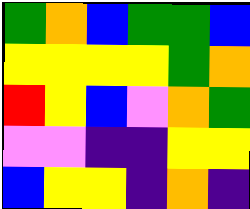[["green", "orange", "blue", "green", "green", "blue"], ["yellow", "yellow", "yellow", "yellow", "green", "orange"], ["red", "yellow", "blue", "violet", "orange", "green"], ["violet", "violet", "indigo", "indigo", "yellow", "yellow"], ["blue", "yellow", "yellow", "indigo", "orange", "indigo"]]